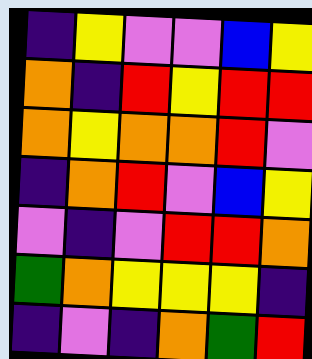[["indigo", "yellow", "violet", "violet", "blue", "yellow"], ["orange", "indigo", "red", "yellow", "red", "red"], ["orange", "yellow", "orange", "orange", "red", "violet"], ["indigo", "orange", "red", "violet", "blue", "yellow"], ["violet", "indigo", "violet", "red", "red", "orange"], ["green", "orange", "yellow", "yellow", "yellow", "indigo"], ["indigo", "violet", "indigo", "orange", "green", "red"]]